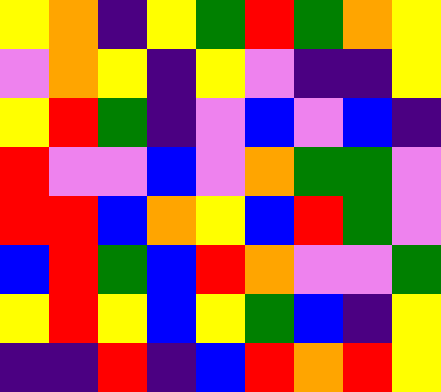[["yellow", "orange", "indigo", "yellow", "green", "red", "green", "orange", "yellow"], ["violet", "orange", "yellow", "indigo", "yellow", "violet", "indigo", "indigo", "yellow"], ["yellow", "red", "green", "indigo", "violet", "blue", "violet", "blue", "indigo"], ["red", "violet", "violet", "blue", "violet", "orange", "green", "green", "violet"], ["red", "red", "blue", "orange", "yellow", "blue", "red", "green", "violet"], ["blue", "red", "green", "blue", "red", "orange", "violet", "violet", "green"], ["yellow", "red", "yellow", "blue", "yellow", "green", "blue", "indigo", "yellow"], ["indigo", "indigo", "red", "indigo", "blue", "red", "orange", "red", "yellow"]]